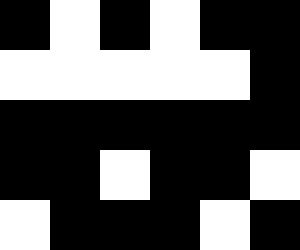[["black", "white", "black", "white", "black", "black"], ["white", "white", "white", "white", "white", "black"], ["black", "black", "black", "black", "black", "black"], ["black", "black", "white", "black", "black", "white"], ["white", "black", "black", "black", "white", "black"]]